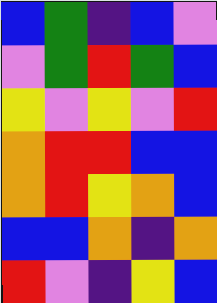[["blue", "green", "indigo", "blue", "violet"], ["violet", "green", "red", "green", "blue"], ["yellow", "violet", "yellow", "violet", "red"], ["orange", "red", "red", "blue", "blue"], ["orange", "red", "yellow", "orange", "blue"], ["blue", "blue", "orange", "indigo", "orange"], ["red", "violet", "indigo", "yellow", "blue"]]